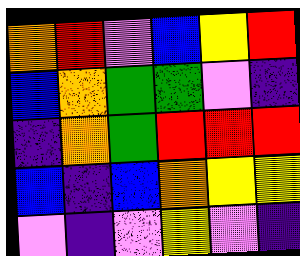[["orange", "red", "violet", "blue", "yellow", "red"], ["blue", "orange", "green", "green", "violet", "indigo"], ["indigo", "orange", "green", "red", "red", "red"], ["blue", "indigo", "blue", "orange", "yellow", "yellow"], ["violet", "indigo", "violet", "yellow", "violet", "indigo"]]